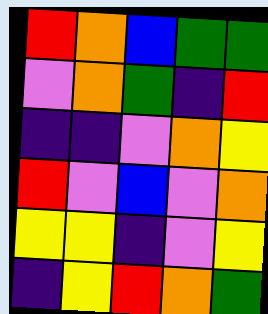[["red", "orange", "blue", "green", "green"], ["violet", "orange", "green", "indigo", "red"], ["indigo", "indigo", "violet", "orange", "yellow"], ["red", "violet", "blue", "violet", "orange"], ["yellow", "yellow", "indigo", "violet", "yellow"], ["indigo", "yellow", "red", "orange", "green"]]